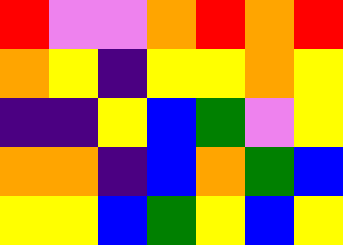[["red", "violet", "violet", "orange", "red", "orange", "red"], ["orange", "yellow", "indigo", "yellow", "yellow", "orange", "yellow"], ["indigo", "indigo", "yellow", "blue", "green", "violet", "yellow"], ["orange", "orange", "indigo", "blue", "orange", "green", "blue"], ["yellow", "yellow", "blue", "green", "yellow", "blue", "yellow"]]